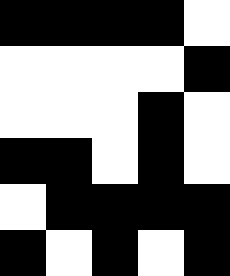[["black", "black", "black", "black", "white"], ["white", "white", "white", "white", "black"], ["white", "white", "white", "black", "white"], ["black", "black", "white", "black", "white"], ["white", "black", "black", "black", "black"], ["black", "white", "black", "white", "black"]]